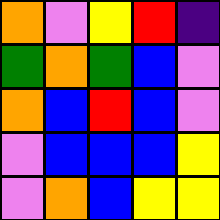[["orange", "violet", "yellow", "red", "indigo"], ["green", "orange", "green", "blue", "violet"], ["orange", "blue", "red", "blue", "violet"], ["violet", "blue", "blue", "blue", "yellow"], ["violet", "orange", "blue", "yellow", "yellow"]]